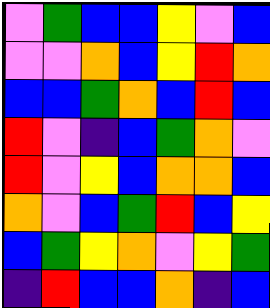[["violet", "green", "blue", "blue", "yellow", "violet", "blue"], ["violet", "violet", "orange", "blue", "yellow", "red", "orange"], ["blue", "blue", "green", "orange", "blue", "red", "blue"], ["red", "violet", "indigo", "blue", "green", "orange", "violet"], ["red", "violet", "yellow", "blue", "orange", "orange", "blue"], ["orange", "violet", "blue", "green", "red", "blue", "yellow"], ["blue", "green", "yellow", "orange", "violet", "yellow", "green"], ["indigo", "red", "blue", "blue", "orange", "indigo", "blue"]]